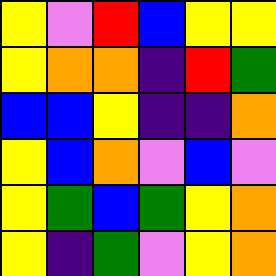[["yellow", "violet", "red", "blue", "yellow", "yellow"], ["yellow", "orange", "orange", "indigo", "red", "green"], ["blue", "blue", "yellow", "indigo", "indigo", "orange"], ["yellow", "blue", "orange", "violet", "blue", "violet"], ["yellow", "green", "blue", "green", "yellow", "orange"], ["yellow", "indigo", "green", "violet", "yellow", "orange"]]